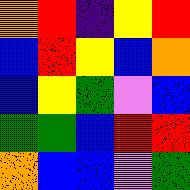[["orange", "red", "indigo", "yellow", "red"], ["blue", "red", "yellow", "blue", "orange"], ["blue", "yellow", "green", "violet", "blue"], ["green", "green", "blue", "red", "red"], ["orange", "blue", "blue", "violet", "green"]]